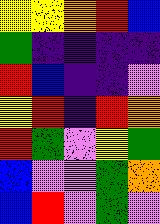[["yellow", "yellow", "orange", "red", "blue"], ["green", "indigo", "indigo", "indigo", "indigo"], ["red", "blue", "indigo", "indigo", "violet"], ["yellow", "red", "indigo", "red", "orange"], ["red", "green", "violet", "yellow", "green"], ["blue", "violet", "violet", "green", "orange"], ["blue", "red", "violet", "green", "violet"]]